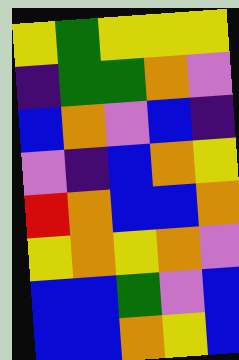[["yellow", "green", "yellow", "yellow", "yellow"], ["indigo", "green", "green", "orange", "violet"], ["blue", "orange", "violet", "blue", "indigo"], ["violet", "indigo", "blue", "orange", "yellow"], ["red", "orange", "blue", "blue", "orange"], ["yellow", "orange", "yellow", "orange", "violet"], ["blue", "blue", "green", "violet", "blue"], ["blue", "blue", "orange", "yellow", "blue"]]